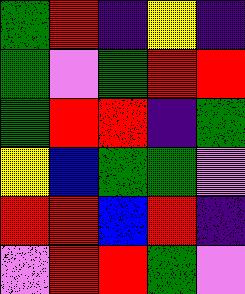[["green", "red", "indigo", "yellow", "indigo"], ["green", "violet", "green", "red", "red"], ["green", "red", "red", "indigo", "green"], ["yellow", "blue", "green", "green", "violet"], ["red", "red", "blue", "red", "indigo"], ["violet", "red", "red", "green", "violet"]]